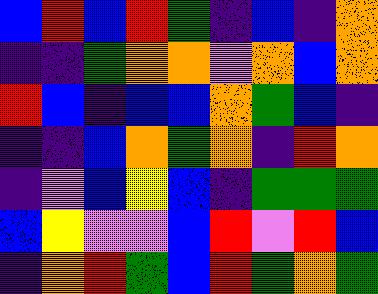[["blue", "red", "blue", "red", "green", "indigo", "blue", "indigo", "orange"], ["indigo", "indigo", "green", "orange", "orange", "violet", "orange", "blue", "orange"], ["red", "blue", "indigo", "blue", "blue", "orange", "green", "blue", "indigo"], ["indigo", "indigo", "blue", "orange", "green", "orange", "indigo", "red", "orange"], ["indigo", "violet", "blue", "yellow", "blue", "indigo", "green", "green", "green"], ["blue", "yellow", "violet", "violet", "blue", "red", "violet", "red", "blue"], ["indigo", "orange", "red", "green", "blue", "red", "green", "orange", "green"]]